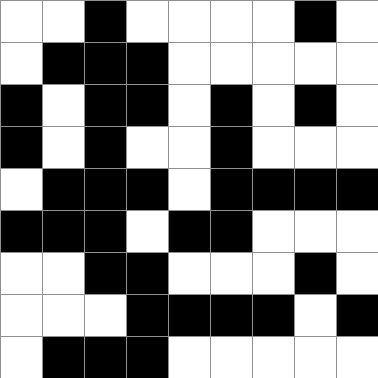[["white", "white", "black", "white", "white", "white", "white", "black", "white"], ["white", "black", "black", "black", "white", "white", "white", "white", "white"], ["black", "white", "black", "black", "white", "black", "white", "black", "white"], ["black", "white", "black", "white", "white", "black", "white", "white", "white"], ["white", "black", "black", "black", "white", "black", "black", "black", "black"], ["black", "black", "black", "white", "black", "black", "white", "white", "white"], ["white", "white", "black", "black", "white", "white", "white", "black", "white"], ["white", "white", "white", "black", "black", "black", "black", "white", "black"], ["white", "black", "black", "black", "white", "white", "white", "white", "white"]]